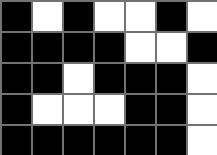[["black", "white", "black", "white", "white", "black", "white"], ["black", "black", "black", "black", "white", "white", "black"], ["black", "black", "white", "black", "black", "black", "white"], ["black", "white", "white", "white", "black", "black", "white"], ["black", "black", "black", "black", "black", "black", "white"]]